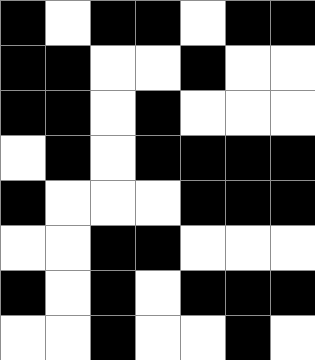[["black", "white", "black", "black", "white", "black", "black"], ["black", "black", "white", "white", "black", "white", "white"], ["black", "black", "white", "black", "white", "white", "white"], ["white", "black", "white", "black", "black", "black", "black"], ["black", "white", "white", "white", "black", "black", "black"], ["white", "white", "black", "black", "white", "white", "white"], ["black", "white", "black", "white", "black", "black", "black"], ["white", "white", "black", "white", "white", "black", "white"]]